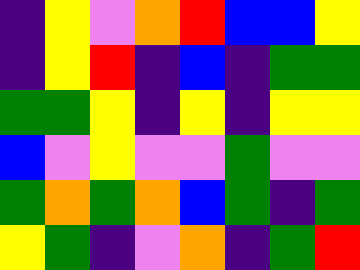[["indigo", "yellow", "violet", "orange", "red", "blue", "blue", "yellow"], ["indigo", "yellow", "red", "indigo", "blue", "indigo", "green", "green"], ["green", "green", "yellow", "indigo", "yellow", "indigo", "yellow", "yellow"], ["blue", "violet", "yellow", "violet", "violet", "green", "violet", "violet"], ["green", "orange", "green", "orange", "blue", "green", "indigo", "green"], ["yellow", "green", "indigo", "violet", "orange", "indigo", "green", "red"]]